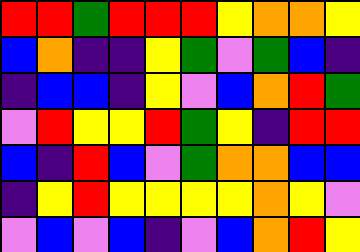[["red", "red", "green", "red", "red", "red", "yellow", "orange", "orange", "yellow"], ["blue", "orange", "indigo", "indigo", "yellow", "green", "violet", "green", "blue", "indigo"], ["indigo", "blue", "blue", "indigo", "yellow", "violet", "blue", "orange", "red", "green"], ["violet", "red", "yellow", "yellow", "red", "green", "yellow", "indigo", "red", "red"], ["blue", "indigo", "red", "blue", "violet", "green", "orange", "orange", "blue", "blue"], ["indigo", "yellow", "red", "yellow", "yellow", "yellow", "yellow", "orange", "yellow", "violet"], ["violet", "blue", "violet", "blue", "indigo", "violet", "blue", "orange", "red", "yellow"]]